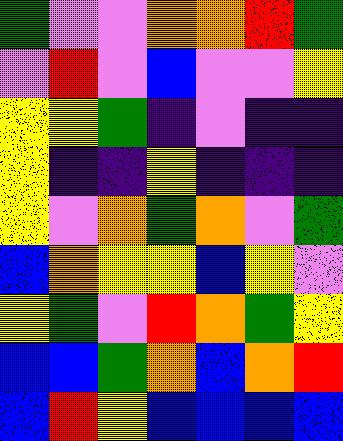[["green", "violet", "violet", "orange", "orange", "red", "green"], ["violet", "red", "violet", "blue", "violet", "violet", "yellow"], ["yellow", "yellow", "green", "indigo", "violet", "indigo", "indigo"], ["yellow", "indigo", "indigo", "yellow", "indigo", "indigo", "indigo"], ["yellow", "violet", "orange", "green", "orange", "violet", "green"], ["blue", "orange", "yellow", "yellow", "blue", "yellow", "violet"], ["yellow", "green", "violet", "red", "orange", "green", "yellow"], ["blue", "blue", "green", "orange", "blue", "orange", "red"], ["blue", "red", "yellow", "blue", "blue", "blue", "blue"]]